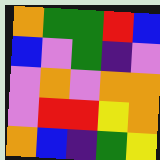[["orange", "green", "green", "red", "blue"], ["blue", "violet", "green", "indigo", "violet"], ["violet", "orange", "violet", "orange", "orange"], ["violet", "red", "red", "yellow", "orange"], ["orange", "blue", "indigo", "green", "yellow"]]